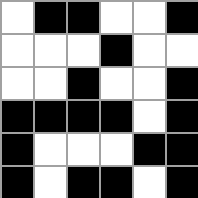[["white", "black", "black", "white", "white", "black"], ["white", "white", "white", "black", "white", "white"], ["white", "white", "black", "white", "white", "black"], ["black", "black", "black", "black", "white", "black"], ["black", "white", "white", "white", "black", "black"], ["black", "white", "black", "black", "white", "black"]]